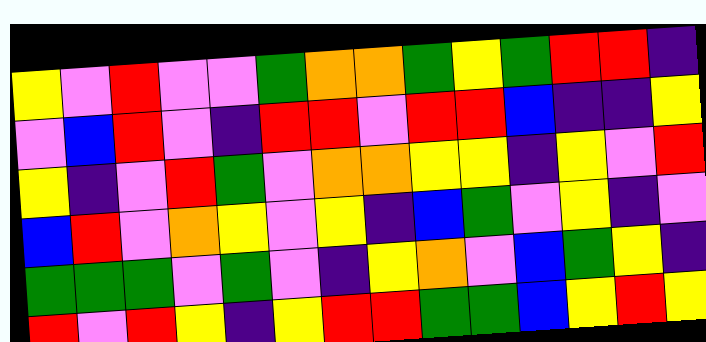[["yellow", "violet", "red", "violet", "violet", "green", "orange", "orange", "green", "yellow", "green", "red", "red", "indigo"], ["violet", "blue", "red", "violet", "indigo", "red", "red", "violet", "red", "red", "blue", "indigo", "indigo", "yellow"], ["yellow", "indigo", "violet", "red", "green", "violet", "orange", "orange", "yellow", "yellow", "indigo", "yellow", "violet", "red"], ["blue", "red", "violet", "orange", "yellow", "violet", "yellow", "indigo", "blue", "green", "violet", "yellow", "indigo", "violet"], ["green", "green", "green", "violet", "green", "violet", "indigo", "yellow", "orange", "violet", "blue", "green", "yellow", "indigo"], ["red", "violet", "red", "yellow", "indigo", "yellow", "red", "red", "green", "green", "blue", "yellow", "red", "yellow"]]